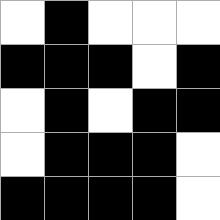[["white", "black", "white", "white", "white"], ["black", "black", "black", "white", "black"], ["white", "black", "white", "black", "black"], ["white", "black", "black", "black", "white"], ["black", "black", "black", "black", "white"]]